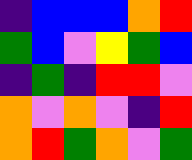[["indigo", "blue", "blue", "blue", "orange", "red"], ["green", "blue", "violet", "yellow", "green", "blue"], ["indigo", "green", "indigo", "red", "red", "violet"], ["orange", "violet", "orange", "violet", "indigo", "red"], ["orange", "red", "green", "orange", "violet", "green"]]